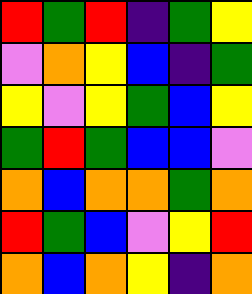[["red", "green", "red", "indigo", "green", "yellow"], ["violet", "orange", "yellow", "blue", "indigo", "green"], ["yellow", "violet", "yellow", "green", "blue", "yellow"], ["green", "red", "green", "blue", "blue", "violet"], ["orange", "blue", "orange", "orange", "green", "orange"], ["red", "green", "blue", "violet", "yellow", "red"], ["orange", "blue", "orange", "yellow", "indigo", "orange"]]